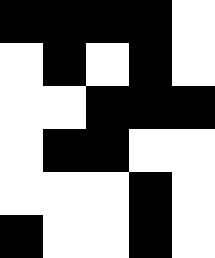[["black", "black", "black", "black", "white"], ["white", "black", "white", "black", "white"], ["white", "white", "black", "black", "black"], ["white", "black", "black", "white", "white"], ["white", "white", "white", "black", "white"], ["black", "white", "white", "black", "white"]]